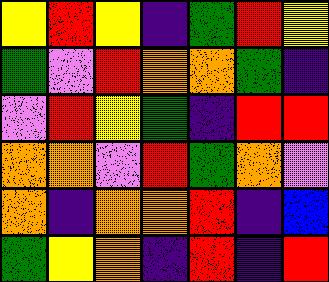[["yellow", "red", "yellow", "indigo", "green", "red", "yellow"], ["green", "violet", "red", "orange", "orange", "green", "indigo"], ["violet", "red", "yellow", "green", "indigo", "red", "red"], ["orange", "orange", "violet", "red", "green", "orange", "violet"], ["orange", "indigo", "orange", "orange", "red", "indigo", "blue"], ["green", "yellow", "orange", "indigo", "red", "indigo", "red"]]